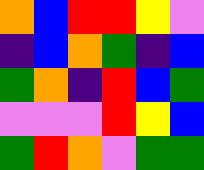[["orange", "blue", "red", "red", "yellow", "violet"], ["indigo", "blue", "orange", "green", "indigo", "blue"], ["green", "orange", "indigo", "red", "blue", "green"], ["violet", "violet", "violet", "red", "yellow", "blue"], ["green", "red", "orange", "violet", "green", "green"]]